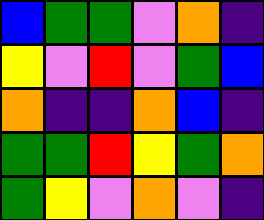[["blue", "green", "green", "violet", "orange", "indigo"], ["yellow", "violet", "red", "violet", "green", "blue"], ["orange", "indigo", "indigo", "orange", "blue", "indigo"], ["green", "green", "red", "yellow", "green", "orange"], ["green", "yellow", "violet", "orange", "violet", "indigo"]]